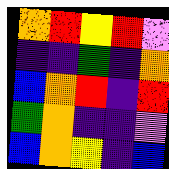[["orange", "red", "yellow", "red", "violet"], ["indigo", "indigo", "green", "indigo", "orange"], ["blue", "orange", "red", "indigo", "red"], ["green", "orange", "indigo", "indigo", "violet"], ["blue", "orange", "yellow", "indigo", "blue"]]